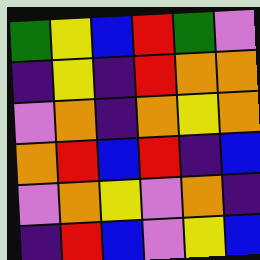[["green", "yellow", "blue", "red", "green", "violet"], ["indigo", "yellow", "indigo", "red", "orange", "orange"], ["violet", "orange", "indigo", "orange", "yellow", "orange"], ["orange", "red", "blue", "red", "indigo", "blue"], ["violet", "orange", "yellow", "violet", "orange", "indigo"], ["indigo", "red", "blue", "violet", "yellow", "blue"]]